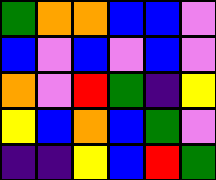[["green", "orange", "orange", "blue", "blue", "violet"], ["blue", "violet", "blue", "violet", "blue", "violet"], ["orange", "violet", "red", "green", "indigo", "yellow"], ["yellow", "blue", "orange", "blue", "green", "violet"], ["indigo", "indigo", "yellow", "blue", "red", "green"]]